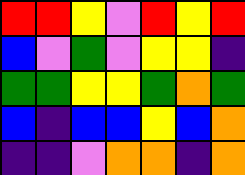[["red", "red", "yellow", "violet", "red", "yellow", "red"], ["blue", "violet", "green", "violet", "yellow", "yellow", "indigo"], ["green", "green", "yellow", "yellow", "green", "orange", "green"], ["blue", "indigo", "blue", "blue", "yellow", "blue", "orange"], ["indigo", "indigo", "violet", "orange", "orange", "indigo", "orange"]]